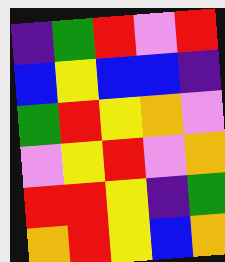[["indigo", "green", "red", "violet", "red"], ["blue", "yellow", "blue", "blue", "indigo"], ["green", "red", "yellow", "orange", "violet"], ["violet", "yellow", "red", "violet", "orange"], ["red", "red", "yellow", "indigo", "green"], ["orange", "red", "yellow", "blue", "orange"]]